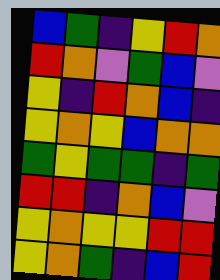[["blue", "green", "indigo", "yellow", "red", "orange"], ["red", "orange", "violet", "green", "blue", "violet"], ["yellow", "indigo", "red", "orange", "blue", "indigo"], ["yellow", "orange", "yellow", "blue", "orange", "orange"], ["green", "yellow", "green", "green", "indigo", "green"], ["red", "red", "indigo", "orange", "blue", "violet"], ["yellow", "orange", "yellow", "yellow", "red", "red"], ["yellow", "orange", "green", "indigo", "blue", "red"]]